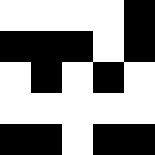[["white", "white", "white", "white", "black"], ["black", "black", "black", "white", "black"], ["white", "black", "white", "black", "white"], ["white", "white", "white", "white", "white"], ["black", "black", "white", "black", "black"]]